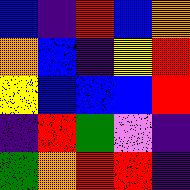[["blue", "indigo", "red", "blue", "orange"], ["orange", "blue", "indigo", "yellow", "red"], ["yellow", "blue", "blue", "blue", "red"], ["indigo", "red", "green", "violet", "indigo"], ["green", "orange", "red", "red", "indigo"]]